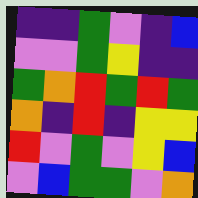[["indigo", "indigo", "green", "violet", "indigo", "blue"], ["violet", "violet", "green", "yellow", "indigo", "indigo"], ["green", "orange", "red", "green", "red", "green"], ["orange", "indigo", "red", "indigo", "yellow", "yellow"], ["red", "violet", "green", "violet", "yellow", "blue"], ["violet", "blue", "green", "green", "violet", "orange"]]